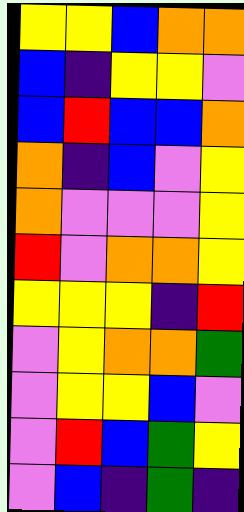[["yellow", "yellow", "blue", "orange", "orange"], ["blue", "indigo", "yellow", "yellow", "violet"], ["blue", "red", "blue", "blue", "orange"], ["orange", "indigo", "blue", "violet", "yellow"], ["orange", "violet", "violet", "violet", "yellow"], ["red", "violet", "orange", "orange", "yellow"], ["yellow", "yellow", "yellow", "indigo", "red"], ["violet", "yellow", "orange", "orange", "green"], ["violet", "yellow", "yellow", "blue", "violet"], ["violet", "red", "blue", "green", "yellow"], ["violet", "blue", "indigo", "green", "indigo"]]